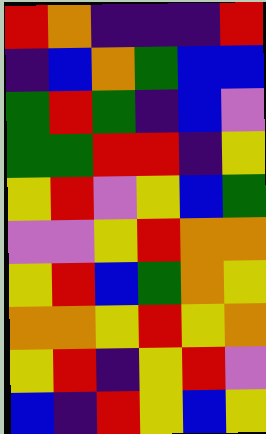[["red", "orange", "indigo", "indigo", "indigo", "red"], ["indigo", "blue", "orange", "green", "blue", "blue"], ["green", "red", "green", "indigo", "blue", "violet"], ["green", "green", "red", "red", "indigo", "yellow"], ["yellow", "red", "violet", "yellow", "blue", "green"], ["violet", "violet", "yellow", "red", "orange", "orange"], ["yellow", "red", "blue", "green", "orange", "yellow"], ["orange", "orange", "yellow", "red", "yellow", "orange"], ["yellow", "red", "indigo", "yellow", "red", "violet"], ["blue", "indigo", "red", "yellow", "blue", "yellow"]]